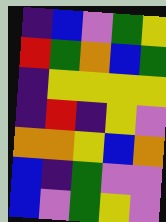[["indigo", "blue", "violet", "green", "yellow"], ["red", "green", "orange", "blue", "green"], ["indigo", "yellow", "yellow", "yellow", "yellow"], ["indigo", "red", "indigo", "yellow", "violet"], ["orange", "orange", "yellow", "blue", "orange"], ["blue", "indigo", "green", "violet", "violet"], ["blue", "violet", "green", "yellow", "violet"]]